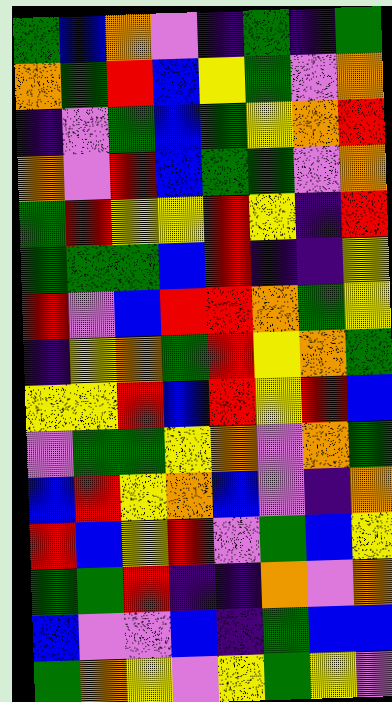[["green", "blue", "orange", "violet", "indigo", "green", "indigo", "green"], ["orange", "green", "red", "blue", "yellow", "green", "violet", "orange"], ["indigo", "violet", "green", "blue", "green", "yellow", "orange", "red"], ["orange", "violet", "red", "blue", "green", "green", "violet", "orange"], ["green", "red", "yellow", "yellow", "red", "yellow", "indigo", "red"], ["green", "green", "green", "blue", "red", "indigo", "indigo", "yellow"], ["red", "violet", "blue", "red", "red", "orange", "green", "yellow"], ["indigo", "yellow", "orange", "green", "red", "yellow", "orange", "green"], ["yellow", "yellow", "red", "blue", "red", "yellow", "red", "blue"], ["violet", "green", "green", "yellow", "orange", "violet", "orange", "green"], ["blue", "red", "yellow", "orange", "blue", "violet", "indigo", "orange"], ["red", "blue", "yellow", "red", "violet", "green", "blue", "yellow"], ["green", "green", "red", "indigo", "indigo", "orange", "violet", "orange"], ["blue", "violet", "violet", "blue", "indigo", "green", "blue", "blue"], ["green", "orange", "yellow", "violet", "yellow", "green", "yellow", "violet"]]